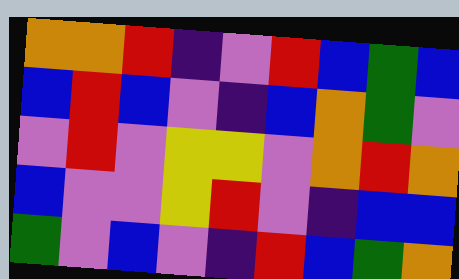[["orange", "orange", "red", "indigo", "violet", "red", "blue", "green", "blue"], ["blue", "red", "blue", "violet", "indigo", "blue", "orange", "green", "violet"], ["violet", "red", "violet", "yellow", "yellow", "violet", "orange", "red", "orange"], ["blue", "violet", "violet", "yellow", "red", "violet", "indigo", "blue", "blue"], ["green", "violet", "blue", "violet", "indigo", "red", "blue", "green", "orange"]]